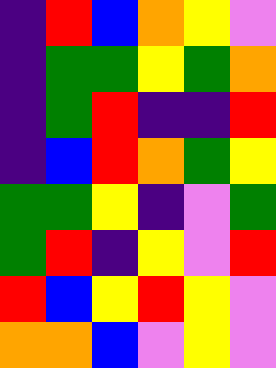[["indigo", "red", "blue", "orange", "yellow", "violet"], ["indigo", "green", "green", "yellow", "green", "orange"], ["indigo", "green", "red", "indigo", "indigo", "red"], ["indigo", "blue", "red", "orange", "green", "yellow"], ["green", "green", "yellow", "indigo", "violet", "green"], ["green", "red", "indigo", "yellow", "violet", "red"], ["red", "blue", "yellow", "red", "yellow", "violet"], ["orange", "orange", "blue", "violet", "yellow", "violet"]]